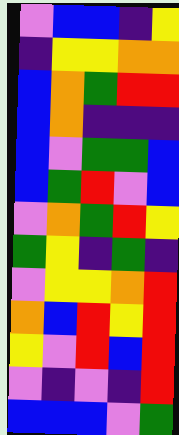[["violet", "blue", "blue", "indigo", "yellow"], ["indigo", "yellow", "yellow", "orange", "orange"], ["blue", "orange", "green", "red", "red"], ["blue", "orange", "indigo", "indigo", "indigo"], ["blue", "violet", "green", "green", "blue"], ["blue", "green", "red", "violet", "blue"], ["violet", "orange", "green", "red", "yellow"], ["green", "yellow", "indigo", "green", "indigo"], ["violet", "yellow", "yellow", "orange", "red"], ["orange", "blue", "red", "yellow", "red"], ["yellow", "violet", "red", "blue", "red"], ["violet", "indigo", "violet", "indigo", "red"], ["blue", "blue", "blue", "violet", "green"]]